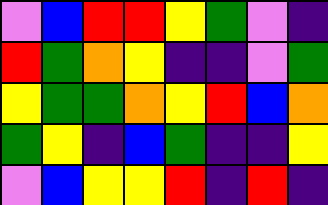[["violet", "blue", "red", "red", "yellow", "green", "violet", "indigo"], ["red", "green", "orange", "yellow", "indigo", "indigo", "violet", "green"], ["yellow", "green", "green", "orange", "yellow", "red", "blue", "orange"], ["green", "yellow", "indigo", "blue", "green", "indigo", "indigo", "yellow"], ["violet", "blue", "yellow", "yellow", "red", "indigo", "red", "indigo"]]